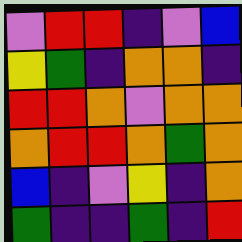[["violet", "red", "red", "indigo", "violet", "blue"], ["yellow", "green", "indigo", "orange", "orange", "indigo"], ["red", "red", "orange", "violet", "orange", "orange"], ["orange", "red", "red", "orange", "green", "orange"], ["blue", "indigo", "violet", "yellow", "indigo", "orange"], ["green", "indigo", "indigo", "green", "indigo", "red"]]